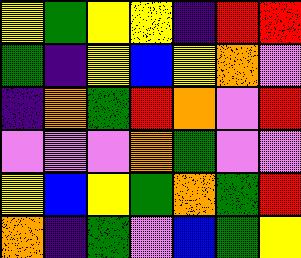[["yellow", "green", "yellow", "yellow", "indigo", "red", "red"], ["green", "indigo", "yellow", "blue", "yellow", "orange", "violet"], ["indigo", "orange", "green", "red", "orange", "violet", "red"], ["violet", "violet", "violet", "orange", "green", "violet", "violet"], ["yellow", "blue", "yellow", "green", "orange", "green", "red"], ["orange", "indigo", "green", "violet", "blue", "green", "yellow"]]